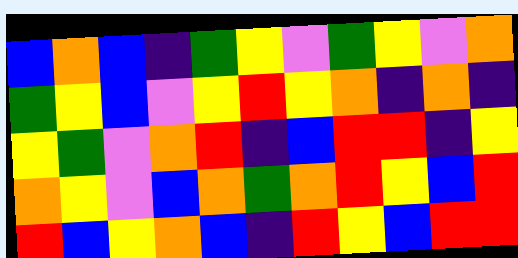[["blue", "orange", "blue", "indigo", "green", "yellow", "violet", "green", "yellow", "violet", "orange"], ["green", "yellow", "blue", "violet", "yellow", "red", "yellow", "orange", "indigo", "orange", "indigo"], ["yellow", "green", "violet", "orange", "red", "indigo", "blue", "red", "red", "indigo", "yellow"], ["orange", "yellow", "violet", "blue", "orange", "green", "orange", "red", "yellow", "blue", "red"], ["red", "blue", "yellow", "orange", "blue", "indigo", "red", "yellow", "blue", "red", "red"]]